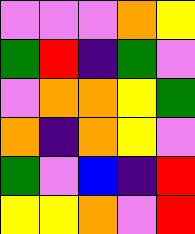[["violet", "violet", "violet", "orange", "yellow"], ["green", "red", "indigo", "green", "violet"], ["violet", "orange", "orange", "yellow", "green"], ["orange", "indigo", "orange", "yellow", "violet"], ["green", "violet", "blue", "indigo", "red"], ["yellow", "yellow", "orange", "violet", "red"]]